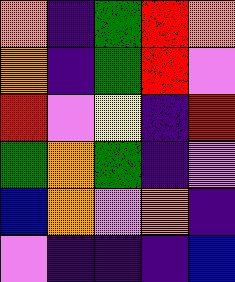[["orange", "indigo", "green", "red", "orange"], ["orange", "indigo", "green", "red", "violet"], ["red", "violet", "yellow", "indigo", "red"], ["green", "orange", "green", "indigo", "violet"], ["blue", "orange", "violet", "orange", "indigo"], ["violet", "indigo", "indigo", "indigo", "blue"]]